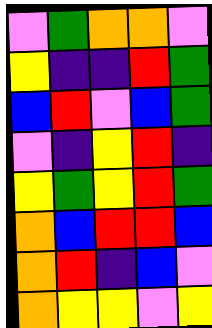[["violet", "green", "orange", "orange", "violet"], ["yellow", "indigo", "indigo", "red", "green"], ["blue", "red", "violet", "blue", "green"], ["violet", "indigo", "yellow", "red", "indigo"], ["yellow", "green", "yellow", "red", "green"], ["orange", "blue", "red", "red", "blue"], ["orange", "red", "indigo", "blue", "violet"], ["orange", "yellow", "yellow", "violet", "yellow"]]